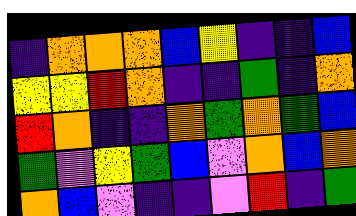[["indigo", "orange", "orange", "orange", "blue", "yellow", "indigo", "indigo", "blue"], ["yellow", "yellow", "red", "orange", "indigo", "indigo", "green", "indigo", "orange"], ["red", "orange", "indigo", "indigo", "orange", "green", "orange", "green", "blue"], ["green", "violet", "yellow", "green", "blue", "violet", "orange", "blue", "orange"], ["orange", "blue", "violet", "indigo", "indigo", "violet", "red", "indigo", "green"]]